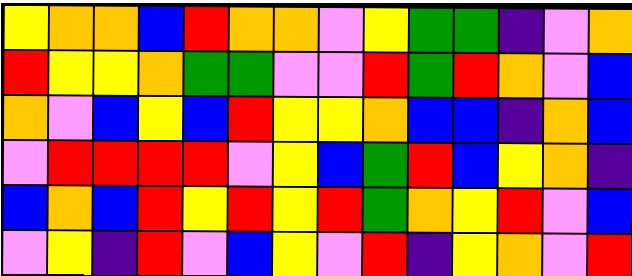[["yellow", "orange", "orange", "blue", "red", "orange", "orange", "violet", "yellow", "green", "green", "indigo", "violet", "orange"], ["red", "yellow", "yellow", "orange", "green", "green", "violet", "violet", "red", "green", "red", "orange", "violet", "blue"], ["orange", "violet", "blue", "yellow", "blue", "red", "yellow", "yellow", "orange", "blue", "blue", "indigo", "orange", "blue"], ["violet", "red", "red", "red", "red", "violet", "yellow", "blue", "green", "red", "blue", "yellow", "orange", "indigo"], ["blue", "orange", "blue", "red", "yellow", "red", "yellow", "red", "green", "orange", "yellow", "red", "violet", "blue"], ["violet", "yellow", "indigo", "red", "violet", "blue", "yellow", "violet", "red", "indigo", "yellow", "orange", "violet", "red"]]